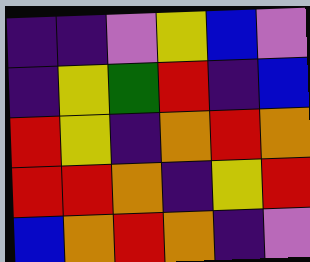[["indigo", "indigo", "violet", "yellow", "blue", "violet"], ["indigo", "yellow", "green", "red", "indigo", "blue"], ["red", "yellow", "indigo", "orange", "red", "orange"], ["red", "red", "orange", "indigo", "yellow", "red"], ["blue", "orange", "red", "orange", "indigo", "violet"]]